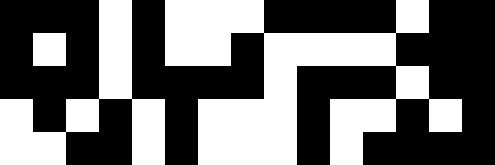[["black", "black", "black", "white", "black", "white", "white", "white", "black", "black", "black", "black", "white", "black", "black"], ["black", "white", "black", "white", "black", "white", "white", "black", "white", "white", "white", "white", "black", "black", "black"], ["black", "black", "black", "white", "black", "black", "black", "black", "white", "black", "black", "black", "white", "black", "black"], ["white", "black", "white", "black", "white", "black", "white", "white", "white", "black", "white", "white", "black", "white", "black"], ["white", "white", "black", "black", "white", "black", "white", "white", "white", "black", "white", "black", "black", "black", "black"]]